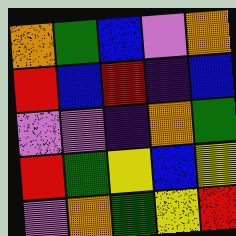[["orange", "green", "blue", "violet", "orange"], ["red", "blue", "red", "indigo", "blue"], ["violet", "violet", "indigo", "orange", "green"], ["red", "green", "yellow", "blue", "yellow"], ["violet", "orange", "green", "yellow", "red"]]